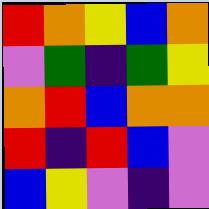[["red", "orange", "yellow", "blue", "orange"], ["violet", "green", "indigo", "green", "yellow"], ["orange", "red", "blue", "orange", "orange"], ["red", "indigo", "red", "blue", "violet"], ["blue", "yellow", "violet", "indigo", "violet"]]